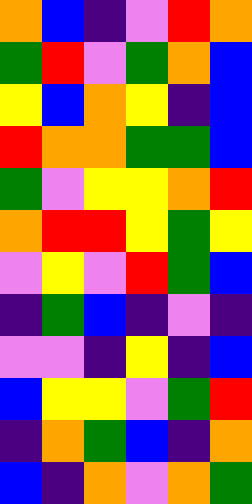[["orange", "blue", "indigo", "violet", "red", "orange"], ["green", "red", "violet", "green", "orange", "blue"], ["yellow", "blue", "orange", "yellow", "indigo", "blue"], ["red", "orange", "orange", "green", "green", "blue"], ["green", "violet", "yellow", "yellow", "orange", "red"], ["orange", "red", "red", "yellow", "green", "yellow"], ["violet", "yellow", "violet", "red", "green", "blue"], ["indigo", "green", "blue", "indigo", "violet", "indigo"], ["violet", "violet", "indigo", "yellow", "indigo", "blue"], ["blue", "yellow", "yellow", "violet", "green", "red"], ["indigo", "orange", "green", "blue", "indigo", "orange"], ["blue", "indigo", "orange", "violet", "orange", "green"]]